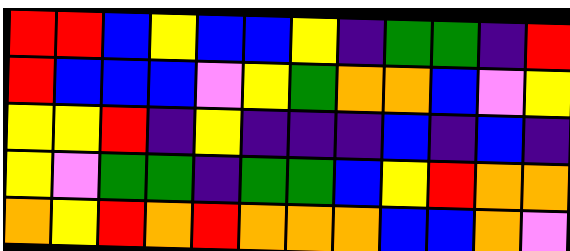[["red", "red", "blue", "yellow", "blue", "blue", "yellow", "indigo", "green", "green", "indigo", "red"], ["red", "blue", "blue", "blue", "violet", "yellow", "green", "orange", "orange", "blue", "violet", "yellow"], ["yellow", "yellow", "red", "indigo", "yellow", "indigo", "indigo", "indigo", "blue", "indigo", "blue", "indigo"], ["yellow", "violet", "green", "green", "indigo", "green", "green", "blue", "yellow", "red", "orange", "orange"], ["orange", "yellow", "red", "orange", "red", "orange", "orange", "orange", "blue", "blue", "orange", "violet"]]